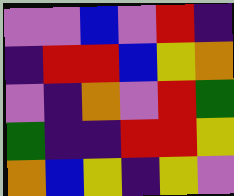[["violet", "violet", "blue", "violet", "red", "indigo"], ["indigo", "red", "red", "blue", "yellow", "orange"], ["violet", "indigo", "orange", "violet", "red", "green"], ["green", "indigo", "indigo", "red", "red", "yellow"], ["orange", "blue", "yellow", "indigo", "yellow", "violet"]]